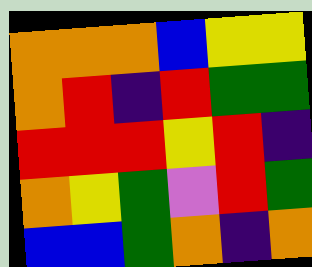[["orange", "orange", "orange", "blue", "yellow", "yellow"], ["orange", "red", "indigo", "red", "green", "green"], ["red", "red", "red", "yellow", "red", "indigo"], ["orange", "yellow", "green", "violet", "red", "green"], ["blue", "blue", "green", "orange", "indigo", "orange"]]